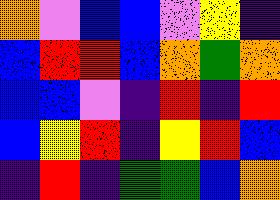[["orange", "violet", "blue", "blue", "violet", "yellow", "indigo"], ["blue", "red", "red", "blue", "orange", "green", "orange"], ["blue", "blue", "violet", "indigo", "red", "indigo", "red"], ["blue", "yellow", "red", "indigo", "yellow", "red", "blue"], ["indigo", "red", "indigo", "green", "green", "blue", "orange"]]